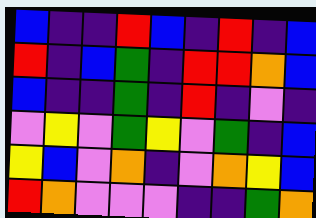[["blue", "indigo", "indigo", "red", "blue", "indigo", "red", "indigo", "blue"], ["red", "indigo", "blue", "green", "indigo", "red", "red", "orange", "blue"], ["blue", "indigo", "indigo", "green", "indigo", "red", "indigo", "violet", "indigo"], ["violet", "yellow", "violet", "green", "yellow", "violet", "green", "indigo", "blue"], ["yellow", "blue", "violet", "orange", "indigo", "violet", "orange", "yellow", "blue"], ["red", "orange", "violet", "violet", "violet", "indigo", "indigo", "green", "orange"]]